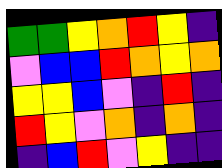[["green", "green", "yellow", "orange", "red", "yellow", "indigo"], ["violet", "blue", "blue", "red", "orange", "yellow", "orange"], ["yellow", "yellow", "blue", "violet", "indigo", "red", "indigo"], ["red", "yellow", "violet", "orange", "indigo", "orange", "indigo"], ["indigo", "blue", "red", "violet", "yellow", "indigo", "indigo"]]